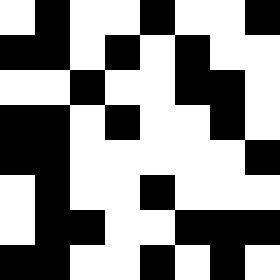[["white", "black", "white", "white", "black", "white", "white", "black"], ["black", "black", "white", "black", "white", "black", "white", "white"], ["white", "white", "black", "white", "white", "black", "black", "white"], ["black", "black", "white", "black", "white", "white", "black", "white"], ["black", "black", "white", "white", "white", "white", "white", "black"], ["white", "black", "white", "white", "black", "white", "white", "white"], ["white", "black", "black", "white", "white", "black", "black", "black"], ["black", "black", "white", "white", "black", "white", "black", "white"]]